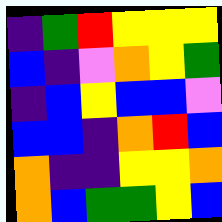[["indigo", "green", "red", "yellow", "yellow", "yellow"], ["blue", "indigo", "violet", "orange", "yellow", "green"], ["indigo", "blue", "yellow", "blue", "blue", "violet"], ["blue", "blue", "indigo", "orange", "red", "blue"], ["orange", "indigo", "indigo", "yellow", "yellow", "orange"], ["orange", "blue", "green", "green", "yellow", "blue"]]